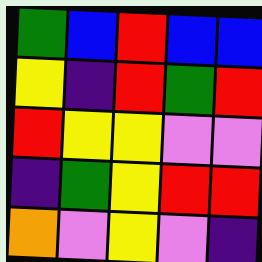[["green", "blue", "red", "blue", "blue"], ["yellow", "indigo", "red", "green", "red"], ["red", "yellow", "yellow", "violet", "violet"], ["indigo", "green", "yellow", "red", "red"], ["orange", "violet", "yellow", "violet", "indigo"]]